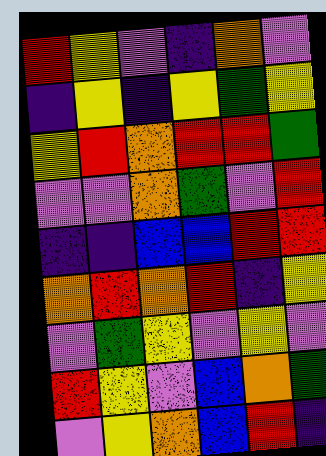[["red", "yellow", "violet", "indigo", "orange", "violet"], ["indigo", "yellow", "indigo", "yellow", "green", "yellow"], ["yellow", "red", "orange", "red", "red", "green"], ["violet", "violet", "orange", "green", "violet", "red"], ["indigo", "indigo", "blue", "blue", "red", "red"], ["orange", "red", "orange", "red", "indigo", "yellow"], ["violet", "green", "yellow", "violet", "yellow", "violet"], ["red", "yellow", "violet", "blue", "orange", "green"], ["violet", "yellow", "orange", "blue", "red", "indigo"]]